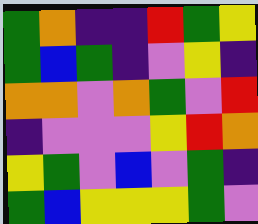[["green", "orange", "indigo", "indigo", "red", "green", "yellow"], ["green", "blue", "green", "indigo", "violet", "yellow", "indigo"], ["orange", "orange", "violet", "orange", "green", "violet", "red"], ["indigo", "violet", "violet", "violet", "yellow", "red", "orange"], ["yellow", "green", "violet", "blue", "violet", "green", "indigo"], ["green", "blue", "yellow", "yellow", "yellow", "green", "violet"]]